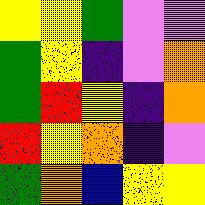[["yellow", "yellow", "green", "violet", "violet"], ["green", "yellow", "indigo", "violet", "orange"], ["green", "red", "yellow", "indigo", "orange"], ["red", "yellow", "orange", "indigo", "violet"], ["green", "orange", "blue", "yellow", "yellow"]]